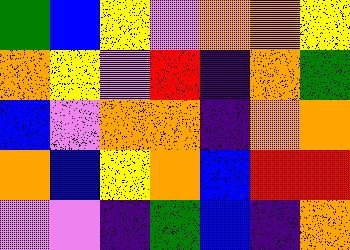[["green", "blue", "yellow", "violet", "orange", "orange", "yellow"], ["orange", "yellow", "violet", "red", "indigo", "orange", "green"], ["blue", "violet", "orange", "orange", "indigo", "orange", "orange"], ["orange", "blue", "yellow", "orange", "blue", "red", "red"], ["violet", "violet", "indigo", "green", "blue", "indigo", "orange"]]